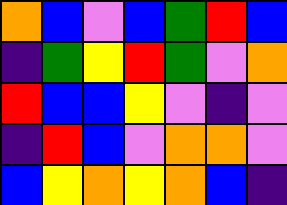[["orange", "blue", "violet", "blue", "green", "red", "blue"], ["indigo", "green", "yellow", "red", "green", "violet", "orange"], ["red", "blue", "blue", "yellow", "violet", "indigo", "violet"], ["indigo", "red", "blue", "violet", "orange", "orange", "violet"], ["blue", "yellow", "orange", "yellow", "orange", "blue", "indigo"]]